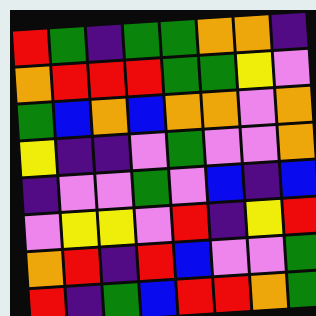[["red", "green", "indigo", "green", "green", "orange", "orange", "indigo"], ["orange", "red", "red", "red", "green", "green", "yellow", "violet"], ["green", "blue", "orange", "blue", "orange", "orange", "violet", "orange"], ["yellow", "indigo", "indigo", "violet", "green", "violet", "violet", "orange"], ["indigo", "violet", "violet", "green", "violet", "blue", "indigo", "blue"], ["violet", "yellow", "yellow", "violet", "red", "indigo", "yellow", "red"], ["orange", "red", "indigo", "red", "blue", "violet", "violet", "green"], ["red", "indigo", "green", "blue", "red", "red", "orange", "green"]]